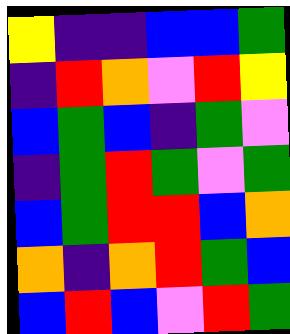[["yellow", "indigo", "indigo", "blue", "blue", "green"], ["indigo", "red", "orange", "violet", "red", "yellow"], ["blue", "green", "blue", "indigo", "green", "violet"], ["indigo", "green", "red", "green", "violet", "green"], ["blue", "green", "red", "red", "blue", "orange"], ["orange", "indigo", "orange", "red", "green", "blue"], ["blue", "red", "blue", "violet", "red", "green"]]